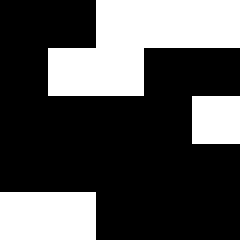[["black", "black", "white", "white", "white"], ["black", "white", "white", "black", "black"], ["black", "black", "black", "black", "white"], ["black", "black", "black", "black", "black"], ["white", "white", "black", "black", "black"]]